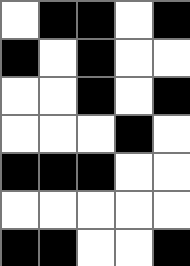[["white", "black", "black", "white", "black"], ["black", "white", "black", "white", "white"], ["white", "white", "black", "white", "black"], ["white", "white", "white", "black", "white"], ["black", "black", "black", "white", "white"], ["white", "white", "white", "white", "white"], ["black", "black", "white", "white", "black"]]